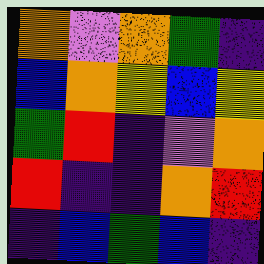[["orange", "violet", "orange", "green", "indigo"], ["blue", "orange", "yellow", "blue", "yellow"], ["green", "red", "indigo", "violet", "orange"], ["red", "indigo", "indigo", "orange", "red"], ["indigo", "blue", "green", "blue", "indigo"]]